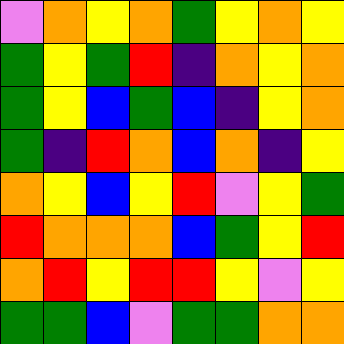[["violet", "orange", "yellow", "orange", "green", "yellow", "orange", "yellow"], ["green", "yellow", "green", "red", "indigo", "orange", "yellow", "orange"], ["green", "yellow", "blue", "green", "blue", "indigo", "yellow", "orange"], ["green", "indigo", "red", "orange", "blue", "orange", "indigo", "yellow"], ["orange", "yellow", "blue", "yellow", "red", "violet", "yellow", "green"], ["red", "orange", "orange", "orange", "blue", "green", "yellow", "red"], ["orange", "red", "yellow", "red", "red", "yellow", "violet", "yellow"], ["green", "green", "blue", "violet", "green", "green", "orange", "orange"]]